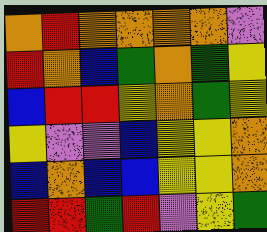[["orange", "red", "orange", "orange", "orange", "orange", "violet"], ["red", "orange", "blue", "green", "orange", "green", "yellow"], ["blue", "red", "red", "yellow", "orange", "green", "yellow"], ["yellow", "violet", "violet", "blue", "yellow", "yellow", "orange"], ["blue", "orange", "blue", "blue", "yellow", "yellow", "orange"], ["red", "red", "green", "red", "violet", "yellow", "green"]]